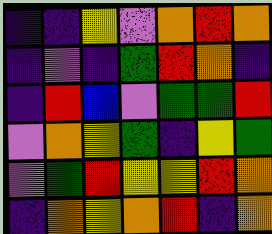[["indigo", "indigo", "yellow", "violet", "orange", "red", "orange"], ["indigo", "violet", "indigo", "green", "red", "orange", "indigo"], ["indigo", "red", "blue", "violet", "green", "green", "red"], ["violet", "orange", "yellow", "green", "indigo", "yellow", "green"], ["violet", "green", "red", "yellow", "yellow", "red", "orange"], ["indigo", "orange", "yellow", "orange", "red", "indigo", "orange"]]